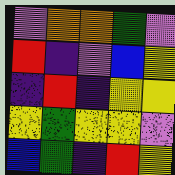[["violet", "orange", "orange", "green", "violet"], ["red", "indigo", "violet", "blue", "yellow"], ["indigo", "red", "indigo", "yellow", "yellow"], ["yellow", "green", "yellow", "yellow", "violet"], ["blue", "green", "indigo", "red", "yellow"]]